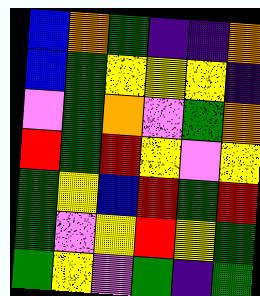[["blue", "orange", "green", "indigo", "indigo", "orange"], ["blue", "green", "yellow", "yellow", "yellow", "indigo"], ["violet", "green", "orange", "violet", "green", "orange"], ["red", "green", "red", "yellow", "violet", "yellow"], ["green", "yellow", "blue", "red", "green", "red"], ["green", "violet", "yellow", "red", "yellow", "green"], ["green", "yellow", "violet", "green", "indigo", "green"]]